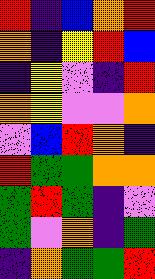[["red", "indigo", "blue", "orange", "red"], ["orange", "indigo", "yellow", "red", "blue"], ["indigo", "yellow", "violet", "indigo", "red"], ["orange", "yellow", "violet", "violet", "orange"], ["violet", "blue", "red", "orange", "indigo"], ["red", "green", "green", "orange", "orange"], ["green", "red", "green", "indigo", "violet"], ["green", "violet", "orange", "indigo", "green"], ["indigo", "orange", "green", "green", "red"]]